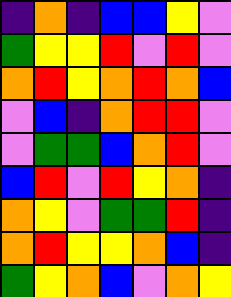[["indigo", "orange", "indigo", "blue", "blue", "yellow", "violet"], ["green", "yellow", "yellow", "red", "violet", "red", "violet"], ["orange", "red", "yellow", "orange", "red", "orange", "blue"], ["violet", "blue", "indigo", "orange", "red", "red", "violet"], ["violet", "green", "green", "blue", "orange", "red", "violet"], ["blue", "red", "violet", "red", "yellow", "orange", "indigo"], ["orange", "yellow", "violet", "green", "green", "red", "indigo"], ["orange", "red", "yellow", "yellow", "orange", "blue", "indigo"], ["green", "yellow", "orange", "blue", "violet", "orange", "yellow"]]